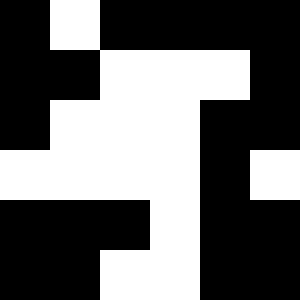[["black", "white", "black", "black", "black", "black"], ["black", "black", "white", "white", "white", "black"], ["black", "white", "white", "white", "black", "black"], ["white", "white", "white", "white", "black", "white"], ["black", "black", "black", "white", "black", "black"], ["black", "black", "white", "white", "black", "black"]]